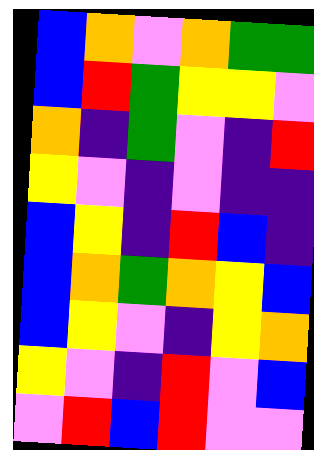[["blue", "orange", "violet", "orange", "green", "green"], ["blue", "red", "green", "yellow", "yellow", "violet"], ["orange", "indigo", "green", "violet", "indigo", "red"], ["yellow", "violet", "indigo", "violet", "indigo", "indigo"], ["blue", "yellow", "indigo", "red", "blue", "indigo"], ["blue", "orange", "green", "orange", "yellow", "blue"], ["blue", "yellow", "violet", "indigo", "yellow", "orange"], ["yellow", "violet", "indigo", "red", "violet", "blue"], ["violet", "red", "blue", "red", "violet", "violet"]]